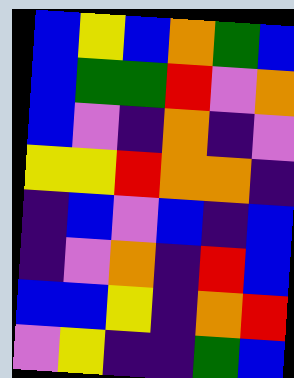[["blue", "yellow", "blue", "orange", "green", "blue"], ["blue", "green", "green", "red", "violet", "orange"], ["blue", "violet", "indigo", "orange", "indigo", "violet"], ["yellow", "yellow", "red", "orange", "orange", "indigo"], ["indigo", "blue", "violet", "blue", "indigo", "blue"], ["indigo", "violet", "orange", "indigo", "red", "blue"], ["blue", "blue", "yellow", "indigo", "orange", "red"], ["violet", "yellow", "indigo", "indigo", "green", "blue"]]